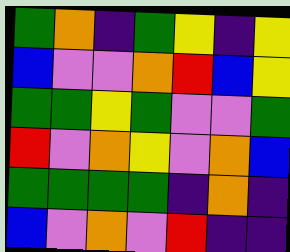[["green", "orange", "indigo", "green", "yellow", "indigo", "yellow"], ["blue", "violet", "violet", "orange", "red", "blue", "yellow"], ["green", "green", "yellow", "green", "violet", "violet", "green"], ["red", "violet", "orange", "yellow", "violet", "orange", "blue"], ["green", "green", "green", "green", "indigo", "orange", "indigo"], ["blue", "violet", "orange", "violet", "red", "indigo", "indigo"]]